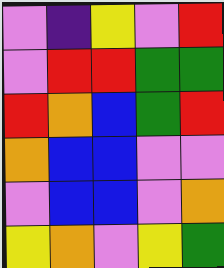[["violet", "indigo", "yellow", "violet", "red"], ["violet", "red", "red", "green", "green"], ["red", "orange", "blue", "green", "red"], ["orange", "blue", "blue", "violet", "violet"], ["violet", "blue", "blue", "violet", "orange"], ["yellow", "orange", "violet", "yellow", "green"]]